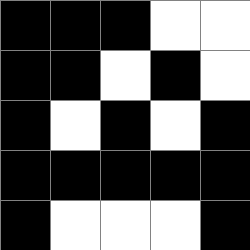[["black", "black", "black", "white", "white"], ["black", "black", "white", "black", "white"], ["black", "white", "black", "white", "black"], ["black", "black", "black", "black", "black"], ["black", "white", "white", "white", "black"]]